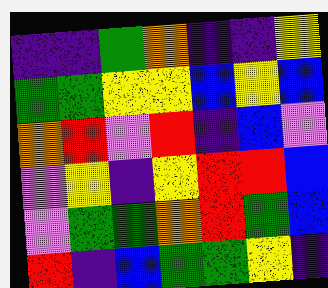[["indigo", "indigo", "green", "orange", "indigo", "indigo", "yellow"], ["green", "green", "yellow", "yellow", "blue", "yellow", "blue"], ["orange", "red", "violet", "red", "indigo", "blue", "violet"], ["violet", "yellow", "indigo", "yellow", "red", "red", "blue"], ["violet", "green", "green", "orange", "red", "green", "blue"], ["red", "indigo", "blue", "green", "green", "yellow", "indigo"]]